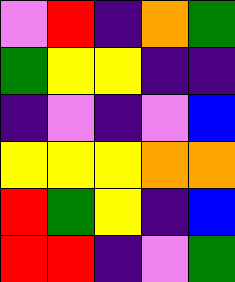[["violet", "red", "indigo", "orange", "green"], ["green", "yellow", "yellow", "indigo", "indigo"], ["indigo", "violet", "indigo", "violet", "blue"], ["yellow", "yellow", "yellow", "orange", "orange"], ["red", "green", "yellow", "indigo", "blue"], ["red", "red", "indigo", "violet", "green"]]